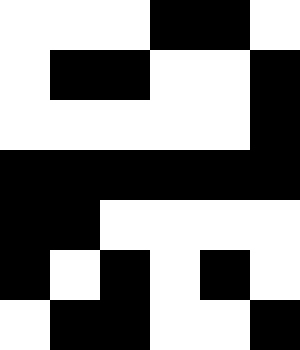[["white", "white", "white", "black", "black", "white"], ["white", "black", "black", "white", "white", "black"], ["white", "white", "white", "white", "white", "black"], ["black", "black", "black", "black", "black", "black"], ["black", "black", "white", "white", "white", "white"], ["black", "white", "black", "white", "black", "white"], ["white", "black", "black", "white", "white", "black"]]